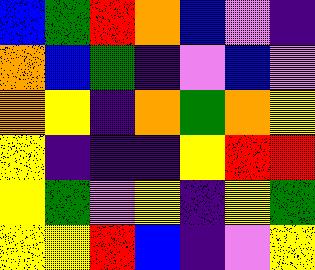[["blue", "green", "red", "orange", "blue", "violet", "indigo"], ["orange", "blue", "green", "indigo", "violet", "blue", "violet"], ["orange", "yellow", "indigo", "orange", "green", "orange", "yellow"], ["yellow", "indigo", "indigo", "indigo", "yellow", "red", "red"], ["yellow", "green", "violet", "yellow", "indigo", "yellow", "green"], ["yellow", "yellow", "red", "blue", "indigo", "violet", "yellow"]]